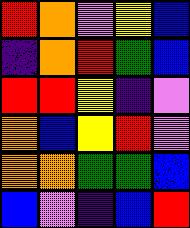[["red", "orange", "violet", "yellow", "blue"], ["indigo", "orange", "red", "green", "blue"], ["red", "red", "yellow", "indigo", "violet"], ["orange", "blue", "yellow", "red", "violet"], ["orange", "orange", "green", "green", "blue"], ["blue", "violet", "indigo", "blue", "red"]]